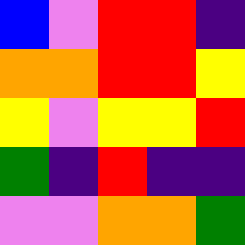[["blue", "violet", "red", "red", "indigo"], ["orange", "orange", "red", "red", "yellow"], ["yellow", "violet", "yellow", "yellow", "red"], ["green", "indigo", "red", "indigo", "indigo"], ["violet", "violet", "orange", "orange", "green"]]